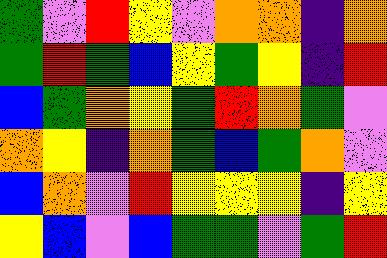[["green", "violet", "red", "yellow", "violet", "orange", "orange", "indigo", "orange"], ["green", "red", "green", "blue", "yellow", "green", "yellow", "indigo", "red"], ["blue", "green", "orange", "yellow", "green", "red", "orange", "green", "violet"], ["orange", "yellow", "indigo", "orange", "green", "blue", "green", "orange", "violet"], ["blue", "orange", "violet", "red", "yellow", "yellow", "yellow", "indigo", "yellow"], ["yellow", "blue", "violet", "blue", "green", "green", "violet", "green", "red"]]